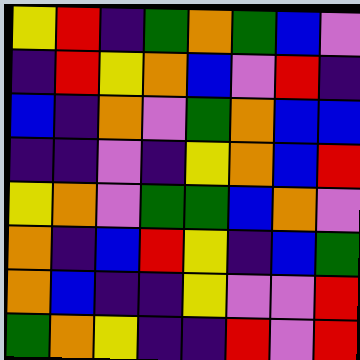[["yellow", "red", "indigo", "green", "orange", "green", "blue", "violet"], ["indigo", "red", "yellow", "orange", "blue", "violet", "red", "indigo"], ["blue", "indigo", "orange", "violet", "green", "orange", "blue", "blue"], ["indigo", "indigo", "violet", "indigo", "yellow", "orange", "blue", "red"], ["yellow", "orange", "violet", "green", "green", "blue", "orange", "violet"], ["orange", "indigo", "blue", "red", "yellow", "indigo", "blue", "green"], ["orange", "blue", "indigo", "indigo", "yellow", "violet", "violet", "red"], ["green", "orange", "yellow", "indigo", "indigo", "red", "violet", "red"]]